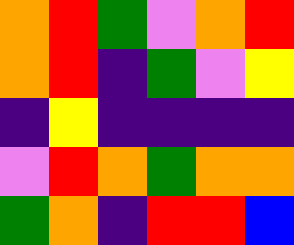[["orange", "red", "green", "violet", "orange", "red"], ["orange", "red", "indigo", "green", "violet", "yellow"], ["indigo", "yellow", "indigo", "indigo", "indigo", "indigo"], ["violet", "red", "orange", "green", "orange", "orange"], ["green", "orange", "indigo", "red", "red", "blue"]]